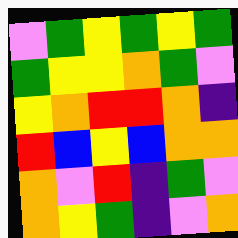[["violet", "green", "yellow", "green", "yellow", "green"], ["green", "yellow", "yellow", "orange", "green", "violet"], ["yellow", "orange", "red", "red", "orange", "indigo"], ["red", "blue", "yellow", "blue", "orange", "orange"], ["orange", "violet", "red", "indigo", "green", "violet"], ["orange", "yellow", "green", "indigo", "violet", "orange"]]